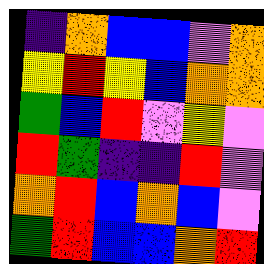[["indigo", "orange", "blue", "blue", "violet", "orange"], ["yellow", "red", "yellow", "blue", "orange", "orange"], ["green", "blue", "red", "violet", "yellow", "violet"], ["red", "green", "indigo", "indigo", "red", "violet"], ["orange", "red", "blue", "orange", "blue", "violet"], ["green", "red", "blue", "blue", "orange", "red"]]